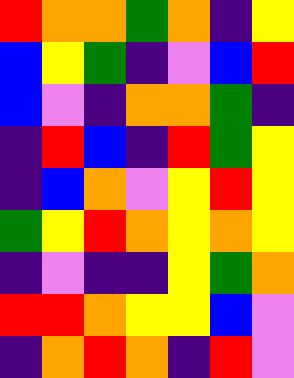[["red", "orange", "orange", "green", "orange", "indigo", "yellow"], ["blue", "yellow", "green", "indigo", "violet", "blue", "red"], ["blue", "violet", "indigo", "orange", "orange", "green", "indigo"], ["indigo", "red", "blue", "indigo", "red", "green", "yellow"], ["indigo", "blue", "orange", "violet", "yellow", "red", "yellow"], ["green", "yellow", "red", "orange", "yellow", "orange", "yellow"], ["indigo", "violet", "indigo", "indigo", "yellow", "green", "orange"], ["red", "red", "orange", "yellow", "yellow", "blue", "violet"], ["indigo", "orange", "red", "orange", "indigo", "red", "violet"]]